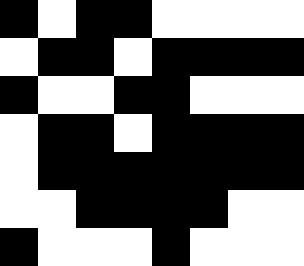[["black", "white", "black", "black", "white", "white", "white", "white"], ["white", "black", "black", "white", "black", "black", "black", "black"], ["black", "white", "white", "black", "black", "white", "white", "white"], ["white", "black", "black", "white", "black", "black", "black", "black"], ["white", "black", "black", "black", "black", "black", "black", "black"], ["white", "white", "black", "black", "black", "black", "white", "white"], ["black", "white", "white", "white", "black", "white", "white", "white"]]